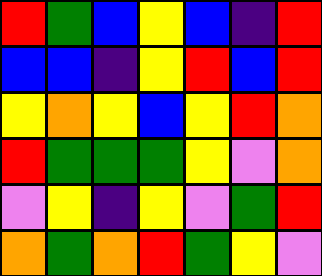[["red", "green", "blue", "yellow", "blue", "indigo", "red"], ["blue", "blue", "indigo", "yellow", "red", "blue", "red"], ["yellow", "orange", "yellow", "blue", "yellow", "red", "orange"], ["red", "green", "green", "green", "yellow", "violet", "orange"], ["violet", "yellow", "indigo", "yellow", "violet", "green", "red"], ["orange", "green", "orange", "red", "green", "yellow", "violet"]]